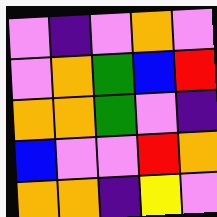[["violet", "indigo", "violet", "orange", "violet"], ["violet", "orange", "green", "blue", "red"], ["orange", "orange", "green", "violet", "indigo"], ["blue", "violet", "violet", "red", "orange"], ["orange", "orange", "indigo", "yellow", "violet"]]